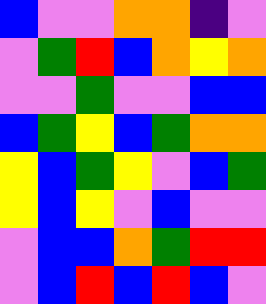[["blue", "violet", "violet", "orange", "orange", "indigo", "violet"], ["violet", "green", "red", "blue", "orange", "yellow", "orange"], ["violet", "violet", "green", "violet", "violet", "blue", "blue"], ["blue", "green", "yellow", "blue", "green", "orange", "orange"], ["yellow", "blue", "green", "yellow", "violet", "blue", "green"], ["yellow", "blue", "yellow", "violet", "blue", "violet", "violet"], ["violet", "blue", "blue", "orange", "green", "red", "red"], ["violet", "blue", "red", "blue", "red", "blue", "violet"]]